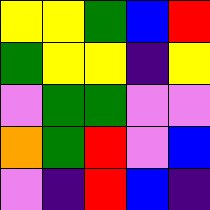[["yellow", "yellow", "green", "blue", "red"], ["green", "yellow", "yellow", "indigo", "yellow"], ["violet", "green", "green", "violet", "violet"], ["orange", "green", "red", "violet", "blue"], ["violet", "indigo", "red", "blue", "indigo"]]